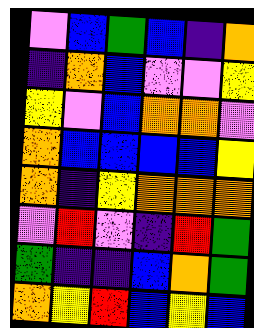[["violet", "blue", "green", "blue", "indigo", "orange"], ["indigo", "orange", "blue", "violet", "violet", "yellow"], ["yellow", "violet", "blue", "orange", "orange", "violet"], ["orange", "blue", "blue", "blue", "blue", "yellow"], ["orange", "indigo", "yellow", "orange", "orange", "orange"], ["violet", "red", "violet", "indigo", "red", "green"], ["green", "indigo", "indigo", "blue", "orange", "green"], ["orange", "yellow", "red", "blue", "yellow", "blue"]]